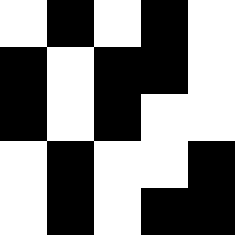[["white", "black", "white", "black", "white"], ["black", "white", "black", "black", "white"], ["black", "white", "black", "white", "white"], ["white", "black", "white", "white", "black"], ["white", "black", "white", "black", "black"]]